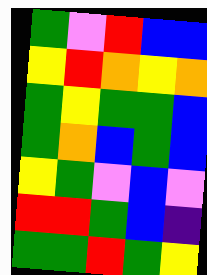[["green", "violet", "red", "blue", "blue"], ["yellow", "red", "orange", "yellow", "orange"], ["green", "yellow", "green", "green", "blue"], ["green", "orange", "blue", "green", "blue"], ["yellow", "green", "violet", "blue", "violet"], ["red", "red", "green", "blue", "indigo"], ["green", "green", "red", "green", "yellow"]]